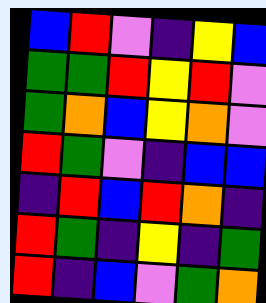[["blue", "red", "violet", "indigo", "yellow", "blue"], ["green", "green", "red", "yellow", "red", "violet"], ["green", "orange", "blue", "yellow", "orange", "violet"], ["red", "green", "violet", "indigo", "blue", "blue"], ["indigo", "red", "blue", "red", "orange", "indigo"], ["red", "green", "indigo", "yellow", "indigo", "green"], ["red", "indigo", "blue", "violet", "green", "orange"]]